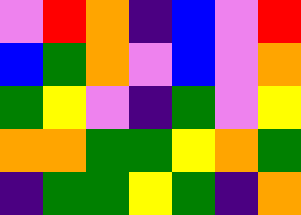[["violet", "red", "orange", "indigo", "blue", "violet", "red"], ["blue", "green", "orange", "violet", "blue", "violet", "orange"], ["green", "yellow", "violet", "indigo", "green", "violet", "yellow"], ["orange", "orange", "green", "green", "yellow", "orange", "green"], ["indigo", "green", "green", "yellow", "green", "indigo", "orange"]]